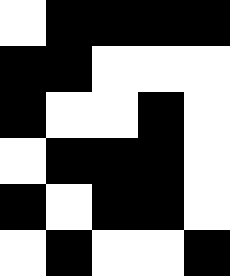[["white", "black", "black", "black", "black"], ["black", "black", "white", "white", "white"], ["black", "white", "white", "black", "white"], ["white", "black", "black", "black", "white"], ["black", "white", "black", "black", "white"], ["white", "black", "white", "white", "black"]]